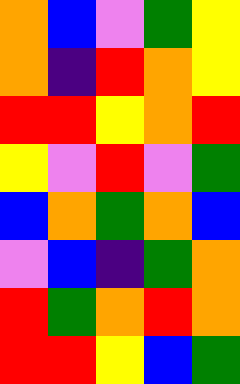[["orange", "blue", "violet", "green", "yellow"], ["orange", "indigo", "red", "orange", "yellow"], ["red", "red", "yellow", "orange", "red"], ["yellow", "violet", "red", "violet", "green"], ["blue", "orange", "green", "orange", "blue"], ["violet", "blue", "indigo", "green", "orange"], ["red", "green", "orange", "red", "orange"], ["red", "red", "yellow", "blue", "green"]]